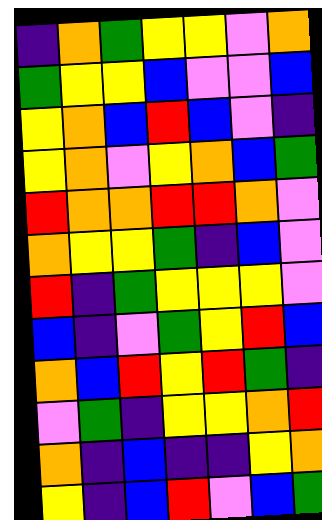[["indigo", "orange", "green", "yellow", "yellow", "violet", "orange"], ["green", "yellow", "yellow", "blue", "violet", "violet", "blue"], ["yellow", "orange", "blue", "red", "blue", "violet", "indigo"], ["yellow", "orange", "violet", "yellow", "orange", "blue", "green"], ["red", "orange", "orange", "red", "red", "orange", "violet"], ["orange", "yellow", "yellow", "green", "indigo", "blue", "violet"], ["red", "indigo", "green", "yellow", "yellow", "yellow", "violet"], ["blue", "indigo", "violet", "green", "yellow", "red", "blue"], ["orange", "blue", "red", "yellow", "red", "green", "indigo"], ["violet", "green", "indigo", "yellow", "yellow", "orange", "red"], ["orange", "indigo", "blue", "indigo", "indigo", "yellow", "orange"], ["yellow", "indigo", "blue", "red", "violet", "blue", "green"]]